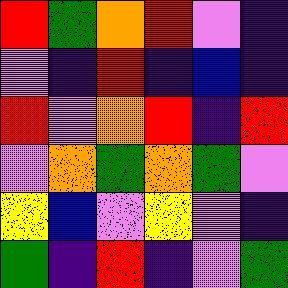[["red", "green", "orange", "red", "violet", "indigo"], ["violet", "indigo", "red", "indigo", "blue", "indigo"], ["red", "violet", "orange", "red", "indigo", "red"], ["violet", "orange", "green", "orange", "green", "violet"], ["yellow", "blue", "violet", "yellow", "violet", "indigo"], ["green", "indigo", "red", "indigo", "violet", "green"]]